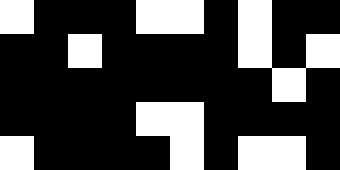[["white", "black", "black", "black", "white", "white", "black", "white", "black", "black"], ["black", "black", "white", "black", "black", "black", "black", "white", "black", "white"], ["black", "black", "black", "black", "black", "black", "black", "black", "white", "black"], ["black", "black", "black", "black", "white", "white", "black", "black", "black", "black"], ["white", "black", "black", "black", "black", "white", "black", "white", "white", "black"]]